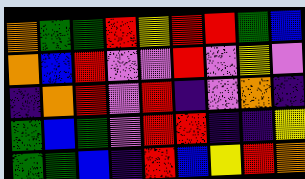[["orange", "green", "green", "red", "yellow", "red", "red", "green", "blue"], ["orange", "blue", "red", "violet", "violet", "red", "violet", "yellow", "violet"], ["indigo", "orange", "red", "violet", "red", "indigo", "violet", "orange", "indigo"], ["green", "blue", "green", "violet", "red", "red", "indigo", "indigo", "yellow"], ["green", "green", "blue", "indigo", "red", "blue", "yellow", "red", "orange"]]